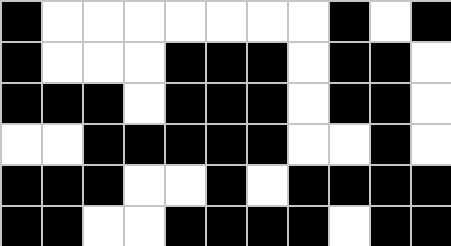[["black", "white", "white", "white", "white", "white", "white", "white", "black", "white", "black"], ["black", "white", "white", "white", "black", "black", "black", "white", "black", "black", "white"], ["black", "black", "black", "white", "black", "black", "black", "white", "black", "black", "white"], ["white", "white", "black", "black", "black", "black", "black", "white", "white", "black", "white"], ["black", "black", "black", "white", "white", "black", "white", "black", "black", "black", "black"], ["black", "black", "white", "white", "black", "black", "black", "black", "white", "black", "black"]]